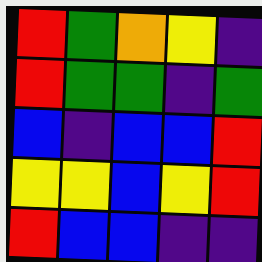[["red", "green", "orange", "yellow", "indigo"], ["red", "green", "green", "indigo", "green"], ["blue", "indigo", "blue", "blue", "red"], ["yellow", "yellow", "blue", "yellow", "red"], ["red", "blue", "blue", "indigo", "indigo"]]